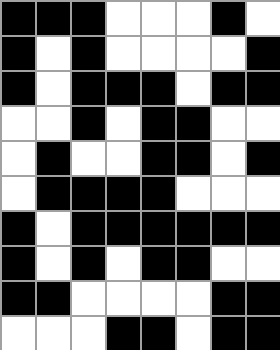[["black", "black", "black", "white", "white", "white", "black", "white"], ["black", "white", "black", "white", "white", "white", "white", "black"], ["black", "white", "black", "black", "black", "white", "black", "black"], ["white", "white", "black", "white", "black", "black", "white", "white"], ["white", "black", "white", "white", "black", "black", "white", "black"], ["white", "black", "black", "black", "black", "white", "white", "white"], ["black", "white", "black", "black", "black", "black", "black", "black"], ["black", "white", "black", "white", "black", "black", "white", "white"], ["black", "black", "white", "white", "white", "white", "black", "black"], ["white", "white", "white", "black", "black", "white", "black", "black"]]